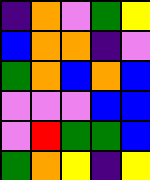[["indigo", "orange", "violet", "green", "yellow"], ["blue", "orange", "orange", "indigo", "violet"], ["green", "orange", "blue", "orange", "blue"], ["violet", "violet", "violet", "blue", "blue"], ["violet", "red", "green", "green", "blue"], ["green", "orange", "yellow", "indigo", "yellow"]]